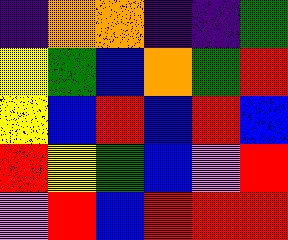[["indigo", "orange", "orange", "indigo", "indigo", "green"], ["yellow", "green", "blue", "orange", "green", "red"], ["yellow", "blue", "red", "blue", "red", "blue"], ["red", "yellow", "green", "blue", "violet", "red"], ["violet", "red", "blue", "red", "red", "red"]]